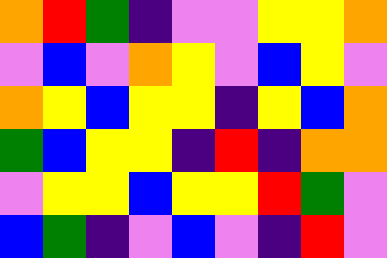[["orange", "red", "green", "indigo", "violet", "violet", "yellow", "yellow", "orange"], ["violet", "blue", "violet", "orange", "yellow", "violet", "blue", "yellow", "violet"], ["orange", "yellow", "blue", "yellow", "yellow", "indigo", "yellow", "blue", "orange"], ["green", "blue", "yellow", "yellow", "indigo", "red", "indigo", "orange", "orange"], ["violet", "yellow", "yellow", "blue", "yellow", "yellow", "red", "green", "violet"], ["blue", "green", "indigo", "violet", "blue", "violet", "indigo", "red", "violet"]]